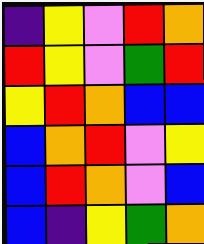[["indigo", "yellow", "violet", "red", "orange"], ["red", "yellow", "violet", "green", "red"], ["yellow", "red", "orange", "blue", "blue"], ["blue", "orange", "red", "violet", "yellow"], ["blue", "red", "orange", "violet", "blue"], ["blue", "indigo", "yellow", "green", "orange"]]